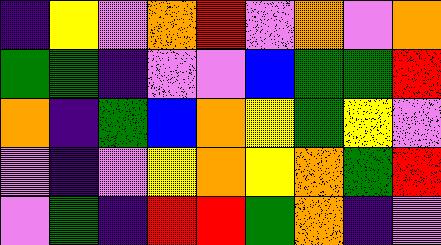[["indigo", "yellow", "violet", "orange", "red", "violet", "orange", "violet", "orange"], ["green", "green", "indigo", "violet", "violet", "blue", "green", "green", "red"], ["orange", "indigo", "green", "blue", "orange", "yellow", "green", "yellow", "violet"], ["violet", "indigo", "violet", "yellow", "orange", "yellow", "orange", "green", "red"], ["violet", "green", "indigo", "red", "red", "green", "orange", "indigo", "violet"]]